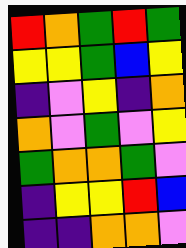[["red", "orange", "green", "red", "green"], ["yellow", "yellow", "green", "blue", "yellow"], ["indigo", "violet", "yellow", "indigo", "orange"], ["orange", "violet", "green", "violet", "yellow"], ["green", "orange", "orange", "green", "violet"], ["indigo", "yellow", "yellow", "red", "blue"], ["indigo", "indigo", "orange", "orange", "violet"]]